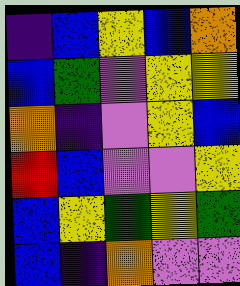[["indigo", "blue", "yellow", "blue", "orange"], ["blue", "green", "violet", "yellow", "yellow"], ["orange", "indigo", "violet", "yellow", "blue"], ["red", "blue", "violet", "violet", "yellow"], ["blue", "yellow", "green", "yellow", "green"], ["blue", "indigo", "orange", "violet", "violet"]]